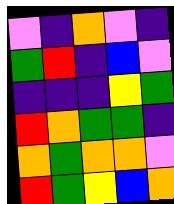[["violet", "indigo", "orange", "violet", "indigo"], ["green", "red", "indigo", "blue", "violet"], ["indigo", "indigo", "indigo", "yellow", "green"], ["red", "orange", "green", "green", "indigo"], ["orange", "green", "orange", "orange", "violet"], ["red", "green", "yellow", "blue", "orange"]]